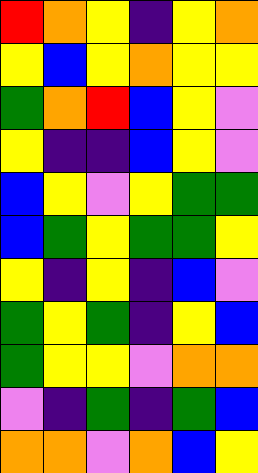[["red", "orange", "yellow", "indigo", "yellow", "orange"], ["yellow", "blue", "yellow", "orange", "yellow", "yellow"], ["green", "orange", "red", "blue", "yellow", "violet"], ["yellow", "indigo", "indigo", "blue", "yellow", "violet"], ["blue", "yellow", "violet", "yellow", "green", "green"], ["blue", "green", "yellow", "green", "green", "yellow"], ["yellow", "indigo", "yellow", "indigo", "blue", "violet"], ["green", "yellow", "green", "indigo", "yellow", "blue"], ["green", "yellow", "yellow", "violet", "orange", "orange"], ["violet", "indigo", "green", "indigo", "green", "blue"], ["orange", "orange", "violet", "orange", "blue", "yellow"]]